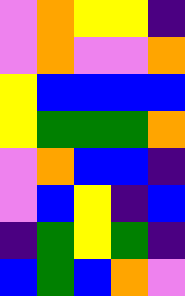[["violet", "orange", "yellow", "yellow", "indigo"], ["violet", "orange", "violet", "violet", "orange"], ["yellow", "blue", "blue", "blue", "blue"], ["yellow", "green", "green", "green", "orange"], ["violet", "orange", "blue", "blue", "indigo"], ["violet", "blue", "yellow", "indigo", "blue"], ["indigo", "green", "yellow", "green", "indigo"], ["blue", "green", "blue", "orange", "violet"]]